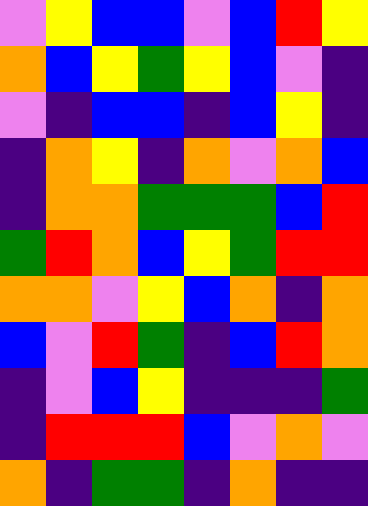[["violet", "yellow", "blue", "blue", "violet", "blue", "red", "yellow"], ["orange", "blue", "yellow", "green", "yellow", "blue", "violet", "indigo"], ["violet", "indigo", "blue", "blue", "indigo", "blue", "yellow", "indigo"], ["indigo", "orange", "yellow", "indigo", "orange", "violet", "orange", "blue"], ["indigo", "orange", "orange", "green", "green", "green", "blue", "red"], ["green", "red", "orange", "blue", "yellow", "green", "red", "red"], ["orange", "orange", "violet", "yellow", "blue", "orange", "indigo", "orange"], ["blue", "violet", "red", "green", "indigo", "blue", "red", "orange"], ["indigo", "violet", "blue", "yellow", "indigo", "indigo", "indigo", "green"], ["indigo", "red", "red", "red", "blue", "violet", "orange", "violet"], ["orange", "indigo", "green", "green", "indigo", "orange", "indigo", "indigo"]]